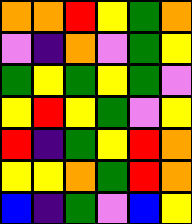[["orange", "orange", "red", "yellow", "green", "orange"], ["violet", "indigo", "orange", "violet", "green", "yellow"], ["green", "yellow", "green", "yellow", "green", "violet"], ["yellow", "red", "yellow", "green", "violet", "yellow"], ["red", "indigo", "green", "yellow", "red", "orange"], ["yellow", "yellow", "orange", "green", "red", "orange"], ["blue", "indigo", "green", "violet", "blue", "yellow"]]